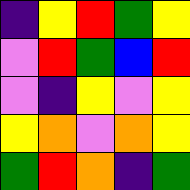[["indigo", "yellow", "red", "green", "yellow"], ["violet", "red", "green", "blue", "red"], ["violet", "indigo", "yellow", "violet", "yellow"], ["yellow", "orange", "violet", "orange", "yellow"], ["green", "red", "orange", "indigo", "green"]]